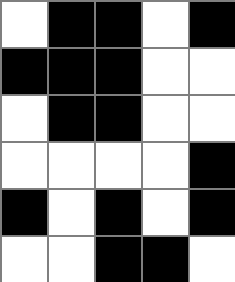[["white", "black", "black", "white", "black"], ["black", "black", "black", "white", "white"], ["white", "black", "black", "white", "white"], ["white", "white", "white", "white", "black"], ["black", "white", "black", "white", "black"], ["white", "white", "black", "black", "white"]]